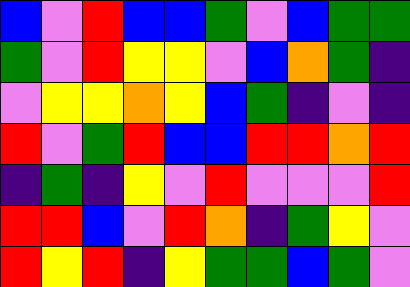[["blue", "violet", "red", "blue", "blue", "green", "violet", "blue", "green", "green"], ["green", "violet", "red", "yellow", "yellow", "violet", "blue", "orange", "green", "indigo"], ["violet", "yellow", "yellow", "orange", "yellow", "blue", "green", "indigo", "violet", "indigo"], ["red", "violet", "green", "red", "blue", "blue", "red", "red", "orange", "red"], ["indigo", "green", "indigo", "yellow", "violet", "red", "violet", "violet", "violet", "red"], ["red", "red", "blue", "violet", "red", "orange", "indigo", "green", "yellow", "violet"], ["red", "yellow", "red", "indigo", "yellow", "green", "green", "blue", "green", "violet"]]